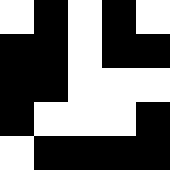[["white", "black", "white", "black", "white"], ["black", "black", "white", "black", "black"], ["black", "black", "white", "white", "white"], ["black", "white", "white", "white", "black"], ["white", "black", "black", "black", "black"]]